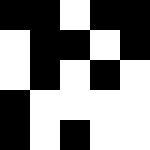[["black", "black", "white", "black", "black"], ["white", "black", "black", "white", "black"], ["white", "black", "white", "black", "white"], ["black", "white", "white", "white", "white"], ["black", "white", "black", "white", "white"]]